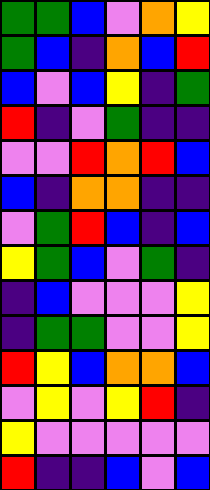[["green", "green", "blue", "violet", "orange", "yellow"], ["green", "blue", "indigo", "orange", "blue", "red"], ["blue", "violet", "blue", "yellow", "indigo", "green"], ["red", "indigo", "violet", "green", "indigo", "indigo"], ["violet", "violet", "red", "orange", "red", "blue"], ["blue", "indigo", "orange", "orange", "indigo", "indigo"], ["violet", "green", "red", "blue", "indigo", "blue"], ["yellow", "green", "blue", "violet", "green", "indigo"], ["indigo", "blue", "violet", "violet", "violet", "yellow"], ["indigo", "green", "green", "violet", "violet", "yellow"], ["red", "yellow", "blue", "orange", "orange", "blue"], ["violet", "yellow", "violet", "yellow", "red", "indigo"], ["yellow", "violet", "violet", "violet", "violet", "violet"], ["red", "indigo", "indigo", "blue", "violet", "blue"]]